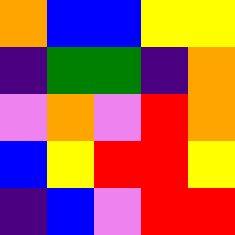[["orange", "blue", "blue", "yellow", "yellow"], ["indigo", "green", "green", "indigo", "orange"], ["violet", "orange", "violet", "red", "orange"], ["blue", "yellow", "red", "red", "yellow"], ["indigo", "blue", "violet", "red", "red"]]